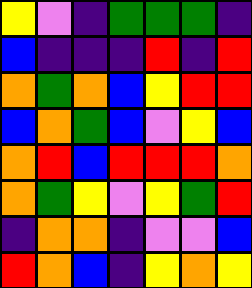[["yellow", "violet", "indigo", "green", "green", "green", "indigo"], ["blue", "indigo", "indigo", "indigo", "red", "indigo", "red"], ["orange", "green", "orange", "blue", "yellow", "red", "red"], ["blue", "orange", "green", "blue", "violet", "yellow", "blue"], ["orange", "red", "blue", "red", "red", "red", "orange"], ["orange", "green", "yellow", "violet", "yellow", "green", "red"], ["indigo", "orange", "orange", "indigo", "violet", "violet", "blue"], ["red", "orange", "blue", "indigo", "yellow", "orange", "yellow"]]